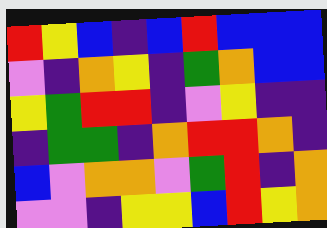[["red", "yellow", "blue", "indigo", "blue", "red", "blue", "blue", "blue"], ["violet", "indigo", "orange", "yellow", "indigo", "green", "orange", "blue", "blue"], ["yellow", "green", "red", "red", "indigo", "violet", "yellow", "indigo", "indigo"], ["indigo", "green", "green", "indigo", "orange", "red", "red", "orange", "indigo"], ["blue", "violet", "orange", "orange", "violet", "green", "red", "indigo", "orange"], ["violet", "violet", "indigo", "yellow", "yellow", "blue", "red", "yellow", "orange"]]